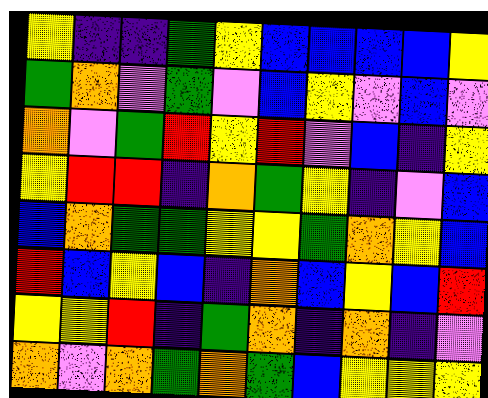[["yellow", "indigo", "indigo", "green", "yellow", "blue", "blue", "blue", "blue", "yellow"], ["green", "orange", "violet", "green", "violet", "blue", "yellow", "violet", "blue", "violet"], ["orange", "violet", "green", "red", "yellow", "red", "violet", "blue", "indigo", "yellow"], ["yellow", "red", "red", "indigo", "orange", "green", "yellow", "indigo", "violet", "blue"], ["blue", "orange", "green", "green", "yellow", "yellow", "green", "orange", "yellow", "blue"], ["red", "blue", "yellow", "blue", "indigo", "orange", "blue", "yellow", "blue", "red"], ["yellow", "yellow", "red", "indigo", "green", "orange", "indigo", "orange", "indigo", "violet"], ["orange", "violet", "orange", "green", "orange", "green", "blue", "yellow", "yellow", "yellow"]]